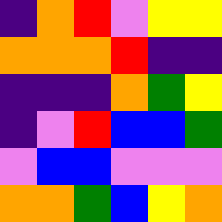[["indigo", "orange", "red", "violet", "yellow", "yellow"], ["orange", "orange", "orange", "red", "indigo", "indigo"], ["indigo", "indigo", "indigo", "orange", "green", "yellow"], ["indigo", "violet", "red", "blue", "blue", "green"], ["violet", "blue", "blue", "violet", "violet", "violet"], ["orange", "orange", "green", "blue", "yellow", "orange"]]